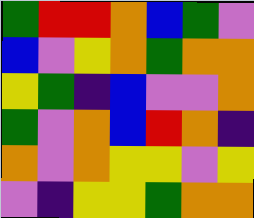[["green", "red", "red", "orange", "blue", "green", "violet"], ["blue", "violet", "yellow", "orange", "green", "orange", "orange"], ["yellow", "green", "indigo", "blue", "violet", "violet", "orange"], ["green", "violet", "orange", "blue", "red", "orange", "indigo"], ["orange", "violet", "orange", "yellow", "yellow", "violet", "yellow"], ["violet", "indigo", "yellow", "yellow", "green", "orange", "orange"]]